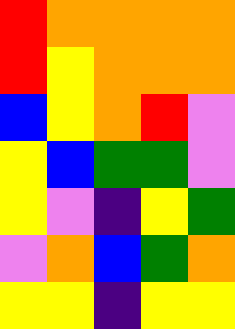[["red", "orange", "orange", "orange", "orange"], ["red", "yellow", "orange", "orange", "orange"], ["blue", "yellow", "orange", "red", "violet"], ["yellow", "blue", "green", "green", "violet"], ["yellow", "violet", "indigo", "yellow", "green"], ["violet", "orange", "blue", "green", "orange"], ["yellow", "yellow", "indigo", "yellow", "yellow"]]